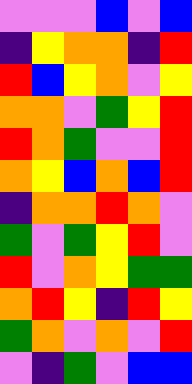[["violet", "violet", "violet", "blue", "violet", "blue"], ["indigo", "yellow", "orange", "orange", "indigo", "red"], ["red", "blue", "yellow", "orange", "violet", "yellow"], ["orange", "orange", "violet", "green", "yellow", "red"], ["red", "orange", "green", "violet", "violet", "red"], ["orange", "yellow", "blue", "orange", "blue", "red"], ["indigo", "orange", "orange", "red", "orange", "violet"], ["green", "violet", "green", "yellow", "red", "violet"], ["red", "violet", "orange", "yellow", "green", "green"], ["orange", "red", "yellow", "indigo", "red", "yellow"], ["green", "orange", "violet", "orange", "violet", "red"], ["violet", "indigo", "green", "violet", "blue", "blue"]]